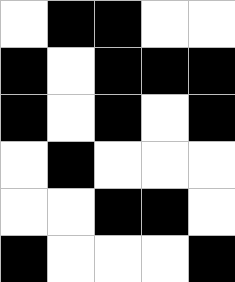[["white", "black", "black", "white", "white"], ["black", "white", "black", "black", "black"], ["black", "white", "black", "white", "black"], ["white", "black", "white", "white", "white"], ["white", "white", "black", "black", "white"], ["black", "white", "white", "white", "black"]]